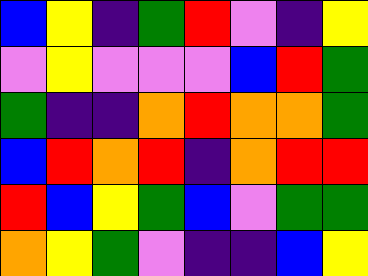[["blue", "yellow", "indigo", "green", "red", "violet", "indigo", "yellow"], ["violet", "yellow", "violet", "violet", "violet", "blue", "red", "green"], ["green", "indigo", "indigo", "orange", "red", "orange", "orange", "green"], ["blue", "red", "orange", "red", "indigo", "orange", "red", "red"], ["red", "blue", "yellow", "green", "blue", "violet", "green", "green"], ["orange", "yellow", "green", "violet", "indigo", "indigo", "blue", "yellow"]]